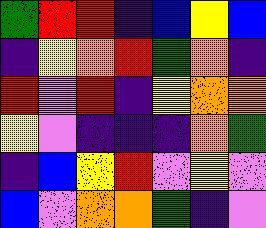[["green", "red", "red", "indigo", "blue", "yellow", "blue"], ["indigo", "yellow", "orange", "red", "green", "orange", "indigo"], ["red", "violet", "red", "indigo", "yellow", "orange", "orange"], ["yellow", "violet", "indigo", "indigo", "indigo", "orange", "green"], ["indigo", "blue", "yellow", "red", "violet", "yellow", "violet"], ["blue", "violet", "orange", "orange", "green", "indigo", "violet"]]